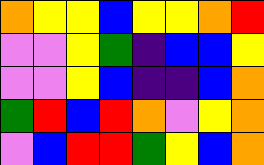[["orange", "yellow", "yellow", "blue", "yellow", "yellow", "orange", "red"], ["violet", "violet", "yellow", "green", "indigo", "blue", "blue", "yellow"], ["violet", "violet", "yellow", "blue", "indigo", "indigo", "blue", "orange"], ["green", "red", "blue", "red", "orange", "violet", "yellow", "orange"], ["violet", "blue", "red", "red", "green", "yellow", "blue", "orange"]]